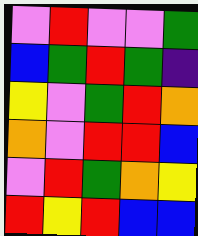[["violet", "red", "violet", "violet", "green"], ["blue", "green", "red", "green", "indigo"], ["yellow", "violet", "green", "red", "orange"], ["orange", "violet", "red", "red", "blue"], ["violet", "red", "green", "orange", "yellow"], ["red", "yellow", "red", "blue", "blue"]]